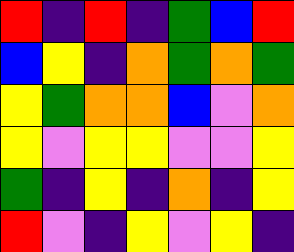[["red", "indigo", "red", "indigo", "green", "blue", "red"], ["blue", "yellow", "indigo", "orange", "green", "orange", "green"], ["yellow", "green", "orange", "orange", "blue", "violet", "orange"], ["yellow", "violet", "yellow", "yellow", "violet", "violet", "yellow"], ["green", "indigo", "yellow", "indigo", "orange", "indigo", "yellow"], ["red", "violet", "indigo", "yellow", "violet", "yellow", "indigo"]]